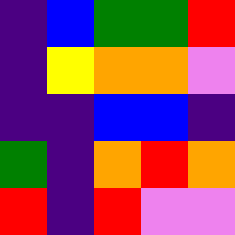[["indigo", "blue", "green", "green", "red"], ["indigo", "yellow", "orange", "orange", "violet"], ["indigo", "indigo", "blue", "blue", "indigo"], ["green", "indigo", "orange", "red", "orange"], ["red", "indigo", "red", "violet", "violet"]]